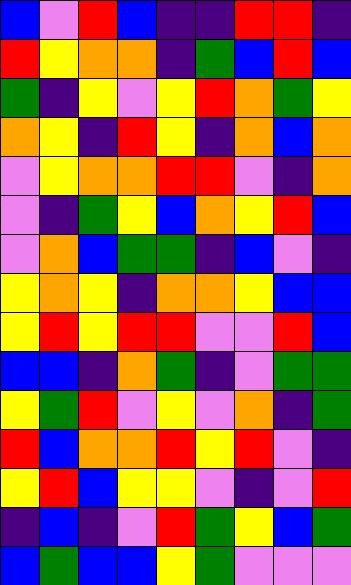[["blue", "violet", "red", "blue", "indigo", "indigo", "red", "red", "indigo"], ["red", "yellow", "orange", "orange", "indigo", "green", "blue", "red", "blue"], ["green", "indigo", "yellow", "violet", "yellow", "red", "orange", "green", "yellow"], ["orange", "yellow", "indigo", "red", "yellow", "indigo", "orange", "blue", "orange"], ["violet", "yellow", "orange", "orange", "red", "red", "violet", "indigo", "orange"], ["violet", "indigo", "green", "yellow", "blue", "orange", "yellow", "red", "blue"], ["violet", "orange", "blue", "green", "green", "indigo", "blue", "violet", "indigo"], ["yellow", "orange", "yellow", "indigo", "orange", "orange", "yellow", "blue", "blue"], ["yellow", "red", "yellow", "red", "red", "violet", "violet", "red", "blue"], ["blue", "blue", "indigo", "orange", "green", "indigo", "violet", "green", "green"], ["yellow", "green", "red", "violet", "yellow", "violet", "orange", "indigo", "green"], ["red", "blue", "orange", "orange", "red", "yellow", "red", "violet", "indigo"], ["yellow", "red", "blue", "yellow", "yellow", "violet", "indigo", "violet", "red"], ["indigo", "blue", "indigo", "violet", "red", "green", "yellow", "blue", "green"], ["blue", "green", "blue", "blue", "yellow", "green", "violet", "violet", "violet"]]